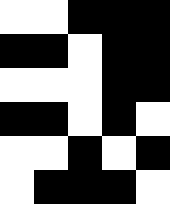[["white", "white", "black", "black", "black"], ["black", "black", "white", "black", "black"], ["white", "white", "white", "black", "black"], ["black", "black", "white", "black", "white"], ["white", "white", "black", "white", "black"], ["white", "black", "black", "black", "white"]]